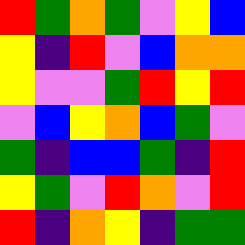[["red", "green", "orange", "green", "violet", "yellow", "blue"], ["yellow", "indigo", "red", "violet", "blue", "orange", "orange"], ["yellow", "violet", "violet", "green", "red", "yellow", "red"], ["violet", "blue", "yellow", "orange", "blue", "green", "violet"], ["green", "indigo", "blue", "blue", "green", "indigo", "red"], ["yellow", "green", "violet", "red", "orange", "violet", "red"], ["red", "indigo", "orange", "yellow", "indigo", "green", "green"]]